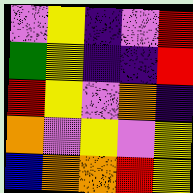[["violet", "yellow", "indigo", "violet", "red"], ["green", "yellow", "indigo", "indigo", "red"], ["red", "yellow", "violet", "orange", "indigo"], ["orange", "violet", "yellow", "violet", "yellow"], ["blue", "orange", "orange", "red", "yellow"]]